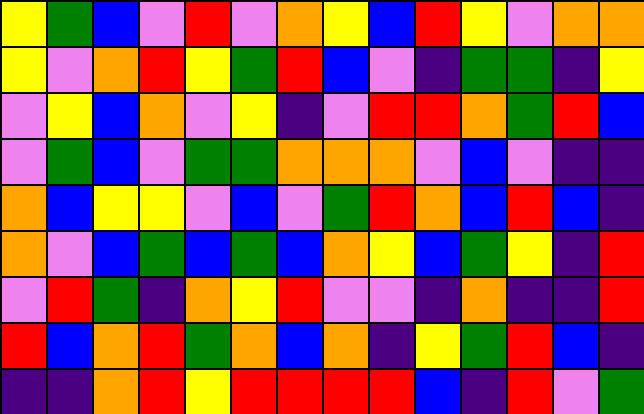[["yellow", "green", "blue", "violet", "red", "violet", "orange", "yellow", "blue", "red", "yellow", "violet", "orange", "orange"], ["yellow", "violet", "orange", "red", "yellow", "green", "red", "blue", "violet", "indigo", "green", "green", "indigo", "yellow"], ["violet", "yellow", "blue", "orange", "violet", "yellow", "indigo", "violet", "red", "red", "orange", "green", "red", "blue"], ["violet", "green", "blue", "violet", "green", "green", "orange", "orange", "orange", "violet", "blue", "violet", "indigo", "indigo"], ["orange", "blue", "yellow", "yellow", "violet", "blue", "violet", "green", "red", "orange", "blue", "red", "blue", "indigo"], ["orange", "violet", "blue", "green", "blue", "green", "blue", "orange", "yellow", "blue", "green", "yellow", "indigo", "red"], ["violet", "red", "green", "indigo", "orange", "yellow", "red", "violet", "violet", "indigo", "orange", "indigo", "indigo", "red"], ["red", "blue", "orange", "red", "green", "orange", "blue", "orange", "indigo", "yellow", "green", "red", "blue", "indigo"], ["indigo", "indigo", "orange", "red", "yellow", "red", "red", "red", "red", "blue", "indigo", "red", "violet", "green"]]